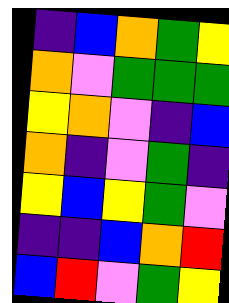[["indigo", "blue", "orange", "green", "yellow"], ["orange", "violet", "green", "green", "green"], ["yellow", "orange", "violet", "indigo", "blue"], ["orange", "indigo", "violet", "green", "indigo"], ["yellow", "blue", "yellow", "green", "violet"], ["indigo", "indigo", "blue", "orange", "red"], ["blue", "red", "violet", "green", "yellow"]]